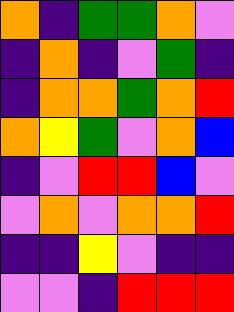[["orange", "indigo", "green", "green", "orange", "violet"], ["indigo", "orange", "indigo", "violet", "green", "indigo"], ["indigo", "orange", "orange", "green", "orange", "red"], ["orange", "yellow", "green", "violet", "orange", "blue"], ["indigo", "violet", "red", "red", "blue", "violet"], ["violet", "orange", "violet", "orange", "orange", "red"], ["indigo", "indigo", "yellow", "violet", "indigo", "indigo"], ["violet", "violet", "indigo", "red", "red", "red"]]